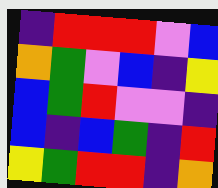[["indigo", "red", "red", "red", "violet", "blue"], ["orange", "green", "violet", "blue", "indigo", "yellow"], ["blue", "green", "red", "violet", "violet", "indigo"], ["blue", "indigo", "blue", "green", "indigo", "red"], ["yellow", "green", "red", "red", "indigo", "orange"]]